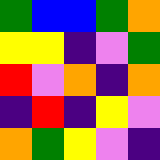[["green", "blue", "blue", "green", "orange"], ["yellow", "yellow", "indigo", "violet", "green"], ["red", "violet", "orange", "indigo", "orange"], ["indigo", "red", "indigo", "yellow", "violet"], ["orange", "green", "yellow", "violet", "indigo"]]